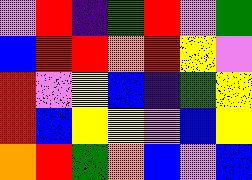[["violet", "red", "indigo", "green", "red", "violet", "green"], ["blue", "red", "red", "orange", "red", "yellow", "violet"], ["red", "violet", "yellow", "blue", "indigo", "green", "yellow"], ["red", "blue", "yellow", "yellow", "violet", "blue", "yellow"], ["orange", "red", "green", "orange", "blue", "violet", "blue"]]